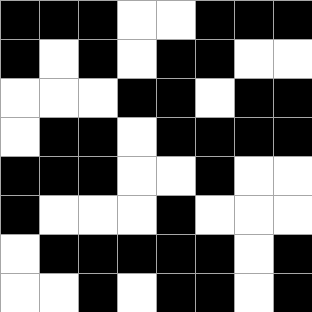[["black", "black", "black", "white", "white", "black", "black", "black"], ["black", "white", "black", "white", "black", "black", "white", "white"], ["white", "white", "white", "black", "black", "white", "black", "black"], ["white", "black", "black", "white", "black", "black", "black", "black"], ["black", "black", "black", "white", "white", "black", "white", "white"], ["black", "white", "white", "white", "black", "white", "white", "white"], ["white", "black", "black", "black", "black", "black", "white", "black"], ["white", "white", "black", "white", "black", "black", "white", "black"]]